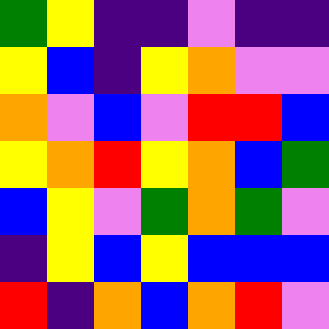[["green", "yellow", "indigo", "indigo", "violet", "indigo", "indigo"], ["yellow", "blue", "indigo", "yellow", "orange", "violet", "violet"], ["orange", "violet", "blue", "violet", "red", "red", "blue"], ["yellow", "orange", "red", "yellow", "orange", "blue", "green"], ["blue", "yellow", "violet", "green", "orange", "green", "violet"], ["indigo", "yellow", "blue", "yellow", "blue", "blue", "blue"], ["red", "indigo", "orange", "blue", "orange", "red", "violet"]]